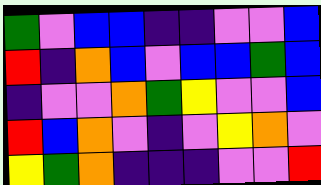[["green", "violet", "blue", "blue", "indigo", "indigo", "violet", "violet", "blue"], ["red", "indigo", "orange", "blue", "violet", "blue", "blue", "green", "blue"], ["indigo", "violet", "violet", "orange", "green", "yellow", "violet", "violet", "blue"], ["red", "blue", "orange", "violet", "indigo", "violet", "yellow", "orange", "violet"], ["yellow", "green", "orange", "indigo", "indigo", "indigo", "violet", "violet", "red"]]